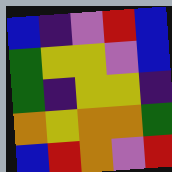[["blue", "indigo", "violet", "red", "blue"], ["green", "yellow", "yellow", "violet", "blue"], ["green", "indigo", "yellow", "yellow", "indigo"], ["orange", "yellow", "orange", "orange", "green"], ["blue", "red", "orange", "violet", "red"]]